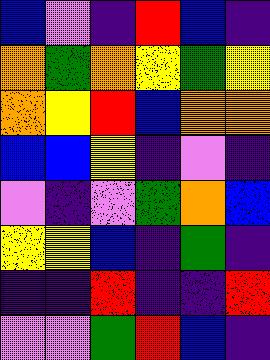[["blue", "violet", "indigo", "red", "blue", "indigo"], ["orange", "green", "orange", "yellow", "green", "yellow"], ["orange", "yellow", "red", "blue", "orange", "orange"], ["blue", "blue", "yellow", "indigo", "violet", "indigo"], ["violet", "indigo", "violet", "green", "orange", "blue"], ["yellow", "yellow", "blue", "indigo", "green", "indigo"], ["indigo", "indigo", "red", "indigo", "indigo", "red"], ["violet", "violet", "green", "red", "blue", "indigo"]]